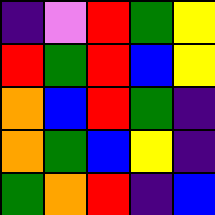[["indigo", "violet", "red", "green", "yellow"], ["red", "green", "red", "blue", "yellow"], ["orange", "blue", "red", "green", "indigo"], ["orange", "green", "blue", "yellow", "indigo"], ["green", "orange", "red", "indigo", "blue"]]